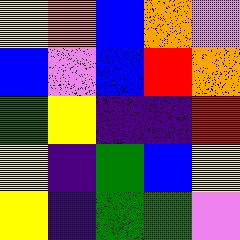[["yellow", "orange", "blue", "orange", "violet"], ["blue", "violet", "blue", "red", "orange"], ["green", "yellow", "indigo", "indigo", "red"], ["yellow", "indigo", "green", "blue", "yellow"], ["yellow", "indigo", "green", "green", "violet"]]